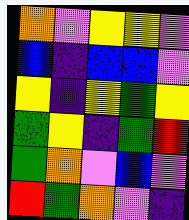[["orange", "violet", "yellow", "yellow", "violet"], ["blue", "indigo", "blue", "blue", "violet"], ["yellow", "indigo", "yellow", "green", "yellow"], ["green", "yellow", "indigo", "green", "red"], ["green", "orange", "violet", "blue", "violet"], ["red", "green", "orange", "violet", "indigo"]]